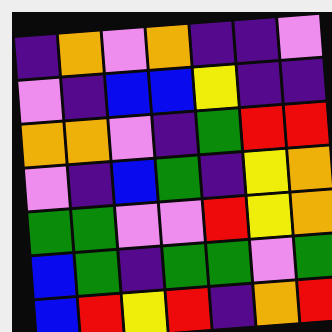[["indigo", "orange", "violet", "orange", "indigo", "indigo", "violet"], ["violet", "indigo", "blue", "blue", "yellow", "indigo", "indigo"], ["orange", "orange", "violet", "indigo", "green", "red", "red"], ["violet", "indigo", "blue", "green", "indigo", "yellow", "orange"], ["green", "green", "violet", "violet", "red", "yellow", "orange"], ["blue", "green", "indigo", "green", "green", "violet", "green"], ["blue", "red", "yellow", "red", "indigo", "orange", "red"]]